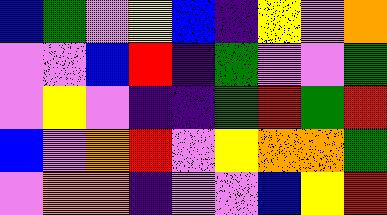[["blue", "green", "violet", "yellow", "blue", "indigo", "yellow", "violet", "orange"], ["violet", "violet", "blue", "red", "indigo", "green", "violet", "violet", "green"], ["violet", "yellow", "violet", "indigo", "indigo", "green", "red", "green", "red"], ["blue", "violet", "orange", "red", "violet", "yellow", "orange", "orange", "green"], ["violet", "orange", "orange", "indigo", "violet", "violet", "blue", "yellow", "red"]]